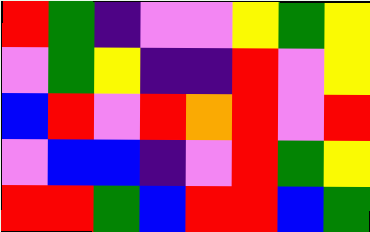[["red", "green", "indigo", "violet", "violet", "yellow", "green", "yellow"], ["violet", "green", "yellow", "indigo", "indigo", "red", "violet", "yellow"], ["blue", "red", "violet", "red", "orange", "red", "violet", "red"], ["violet", "blue", "blue", "indigo", "violet", "red", "green", "yellow"], ["red", "red", "green", "blue", "red", "red", "blue", "green"]]